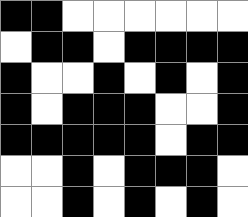[["black", "black", "white", "white", "white", "white", "white", "white"], ["white", "black", "black", "white", "black", "black", "black", "black"], ["black", "white", "white", "black", "white", "black", "white", "black"], ["black", "white", "black", "black", "black", "white", "white", "black"], ["black", "black", "black", "black", "black", "white", "black", "black"], ["white", "white", "black", "white", "black", "black", "black", "white"], ["white", "white", "black", "white", "black", "white", "black", "white"]]